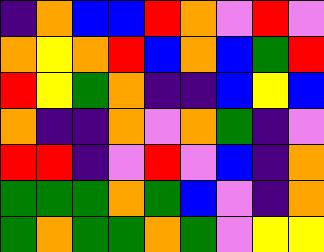[["indigo", "orange", "blue", "blue", "red", "orange", "violet", "red", "violet"], ["orange", "yellow", "orange", "red", "blue", "orange", "blue", "green", "red"], ["red", "yellow", "green", "orange", "indigo", "indigo", "blue", "yellow", "blue"], ["orange", "indigo", "indigo", "orange", "violet", "orange", "green", "indigo", "violet"], ["red", "red", "indigo", "violet", "red", "violet", "blue", "indigo", "orange"], ["green", "green", "green", "orange", "green", "blue", "violet", "indigo", "orange"], ["green", "orange", "green", "green", "orange", "green", "violet", "yellow", "yellow"]]